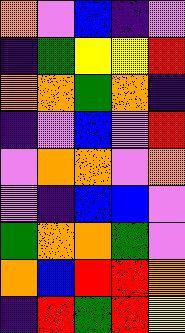[["orange", "violet", "blue", "indigo", "violet"], ["indigo", "green", "yellow", "yellow", "red"], ["orange", "orange", "green", "orange", "indigo"], ["indigo", "violet", "blue", "violet", "red"], ["violet", "orange", "orange", "violet", "orange"], ["violet", "indigo", "blue", "blue", "violet"], ["green", "orange", "orange", "green", "violet"], ["orange", "blue", "red", "red", "orange"], ["indigo", "red", "green", "red", "yellow"]]